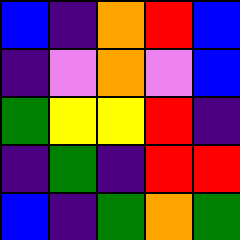[["blue", "indigo", "orange", "red", "blue"], ["indigo", "violet", "orange", "violet", "blue"], ["green", "yellow", "yellow", "red", "indigo"], ["indigo", "green", "indigo", "red", "red"], ["blue", "indigo", "green", "orange", "green"]]